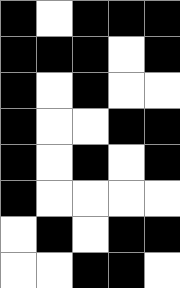[["black", "white", "black", "black", "black"], ["black", "black", "black", "white", "black"], ["black", "white", "black", "white", "white"], ["black", "white", "white", "black", "black"], ["black", "white", "black", "white", "black"], ["black", "white", "white", "white", "white"], ["white", "black", "white", "black", "black"], ["white", "white", "black", "black", "white"]]